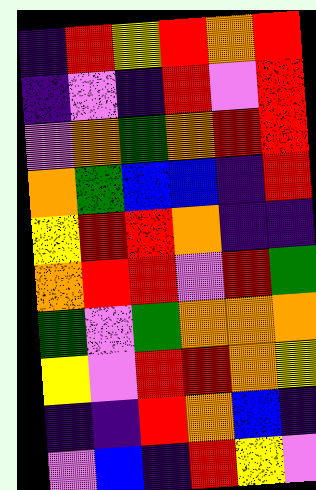[["indigo", "red", "yellow", "red", "orange", "red"], ["indigo", "violet", "indigo", "red", "violet", "red"], ["violet", "orange", "green", "orange", "red", "red"], ["orange", "green", "blue", "blue", "indigo", "red"], ["yellow", "red", "red", "orange", "indigo", "indigo"], ["orange", "red", "red", "violet", "red", "green"], ["green", "violet", "green", "orange", "orange", "orange"], ["yellow", "violet", "red", "red", "orange", "yellow"], ["indigo", "indigo", "red", "orange", "blue", "indigo"], ["violet", "blue", "indigo", "red", "yellow", "violet"]]